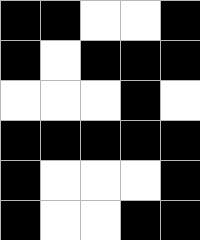[["black", "black", "white", "white", "black"], ["black", "white", "black", "black", "black"], ["white", "white", "white", "black", "white"], ["black", "black", "black", "black", "black"], ["black", "white", "white", "white", "black"], ["black", "white", "white", "black", "black"]]